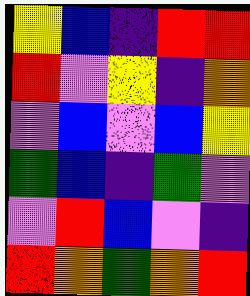[["yellow", "blue", "indigo", "red", "red"], ["red", "violet", "yellow", "indigo", "orange"], ["violet", "blue", "violet", "blue", "yellow"], ["green", "blue", "indigo", "green", "violet"], ["violet", "red", "blue", "violet", "indigo"], ["red", "orange", "green", "orange", "red"]]